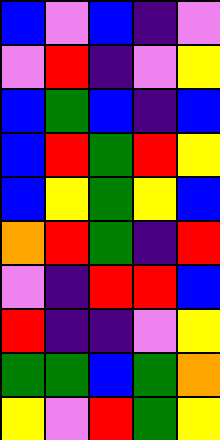[["blue", "violet", "blue", "indigo", "violet"], ["violet", "red", "indigo", "violet", "yellow"], ["blue", "green", "blue", "indigo", "blue"], ["blue", "red", "green", "red", "yellow"], ["blue", "yellow", "green", "yellow", "blue"], ["orange", "red", "green", "indigo", "red"], ["violet", "indigo", "red", "red", "blue"], ["red", "indigo", "indigo", "violet", "yellow"], ["green", "green", "blue", "green", "orange"], ["yellow", "violet", "red", "green", "yellow"]]